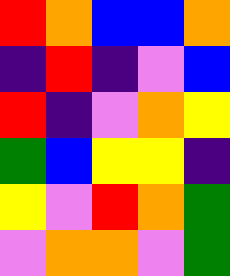[["red", "orange", "blue", "blue", "orange"], ["indigo", "red", "indigo", "violet", "blue"], ["red", "indigo", "violet", "orange", "yellow"], ["green", "blue", "yellow", "yellow", "indigo"], ["yellow", "violet", "red", "orange", "green"], ["violet", "orange", "orange", "violet", "green"]]